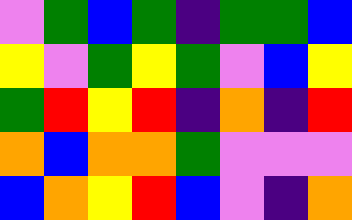[["violet", "green", "blue", "green", "indigo", "green", "green", "blue"], ["yellow", "violet", "green", "yellow", "green", "violet", "blue", "yellow"], ["green", "red", "yellow", "red", "indigo", "orange", "indigo", "red"], ["orange", "blue", "orange", "orange", "green", "violet", "violet", "violet"], ["blue", "orange", "yellow", "red", "blue", "violet", "indigo", "orange"]]